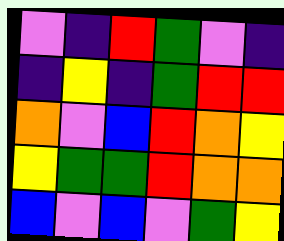[["violet", "indigo", "red", "green", "violet", "indigo"], ["indigo", "yellow", "indigo", "green", "red", "red"], ["orange", "violet", "blue", "red", "orange", "yellow"], ["yellow", "green", "green", "red", "orange", "orange"], ["blue", "violet", "blue", "violet", "green", "yellow"]]